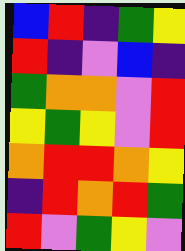[["blue", "red", "indigo", "green", "yellow"], ["red", "indigo", "violet", "blue", "indigo"], ["green", "orange", "orange", "violet", "red"], ["yellow", "green", "yellow", "violet", "red"], ["orange", "red", "red", "orange", "yellow"], ["indigo", "red", "orange", "red", "green"], ["red", "violet", "green", "yellow", "violet"]]